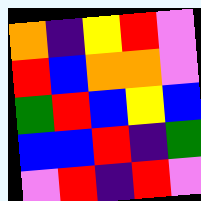[["orange", "indigo", "yellow", "red", "violet"], ["red", "blue", "orange", "orange", "violet"], ["green", "red", "blue", "yellow", "blue"], ["blue", "blue", "red", "indigo", "green"], ["violet", "red", "indigo", "red", "violet"]]